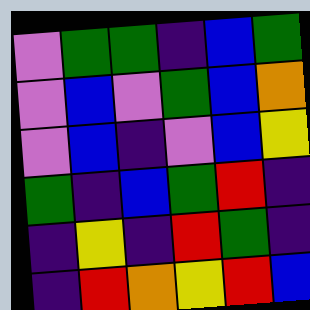[["violet", "green", "green", "indigo", "blue", "green"], ["violet", "blue", "violet", "green", "blue", "orange"], ["violet", "blue", "indigo", "violet", "blue", "yellow"], ["green", "indigo", "blue", "green", "red", "indigo"], ["indigo", "yellow", "indigo", "red", "green", "indigo"], ["indigo", "red", "orange", "yellow", "red", "blue"]]